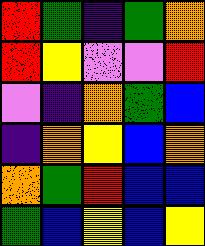[["red", "green", "indigo", "green", "orange"], ["red", "yellow", "violet", "violet", "red"], ["violet", "indigo", "orange", "green", "blue"], ["indigo", "orange", "yellow", "blue", "orange"], ["orange", "green", "red", "blue", "blue"], ["green", "blue", "yellow", "blue", "yellow"]]